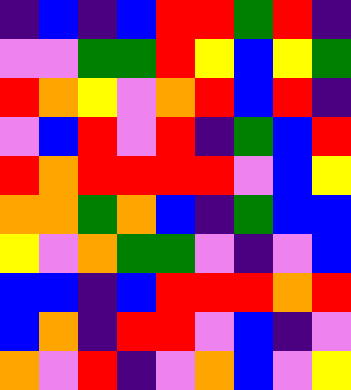[["indigo", "blue", "indigo", "blue", "red", "red", "green", "red", "indigo"], ["violet", "violet", "green", "green", "red", "yellow", "blue", "yellow", "green"], ["red", "orange", "yellow", "violet", "orange", "red", "blue", "red", "indigo"], ["violet", "blue", "red", "violet", "red", "indigo", "green", "blue", "red"], ["red", "orange", "red", "red", "red", "red", "violet", "blue", "yellow"], ["orange", "orange", "green", "orange", "blue", "indigo", "green", "blue", "blue"], ["yellow", "violet", "orange", "green", "green", "violet", "indigo", "violet", "blue"], ["blue", "blue", "indigo", "blue", "red", "red", "red", "orange", "red"], ["blue", "orange", "indigo", "red", "red", "violet", "blue", "indigo", "violet"], ["orange", "violet", "red", "indigo", "violet", "orange", "blue", "violet", "yellow"]]